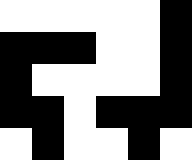[["white", "white", "white", "white", "white", "black"], ["black", "black", "black", "white", "white", "black"], ["black", "white", "white", "white", "white", "black"], ["black", "black", "white", "black", "black", "black"], ["white", "black", "white", "white", "black", "white"]]